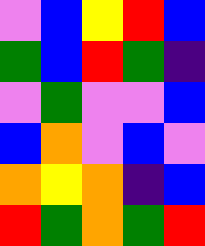[["violet", "blue", "yellow", "red", "blue"], ["green", "blue", "red", "green", "indigo"], ["violet", "green", "violet", "violet", "blue"], ["blue", "orange", "violet", "blue", "violet"], ["orange", "yellow", "orange", "indigo", "blue"], ["red", "green", "orange", "green", "red"]]